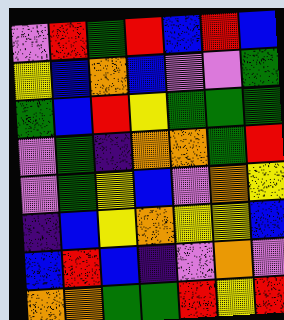[["violet", "red", "green", "red", "blue", "red", "blue"], ["yellow", "blue", "orange", "blue", "violet", "violet", "green"], ["green", "blue", "red", "yellow", "green", "green", "green"], ["violet", "green", "indigo", "orange", "orange", "green", "red"], ["violet", "green", "yellow", "blue", "violet", "orange", "yellow"], ["indigo", "blue", "yellow", "orange", "yellow", "yellow", "blue"], ["blue", "red", "blue", "indigo", "violet", "orange", "violet"], ["orange", "orange", "green", "green", "red", "yellow", "red"]]